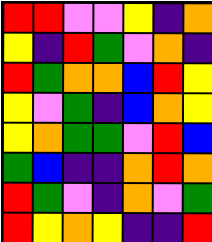[["red", "red", "violet", "violet", "yellow", "indigo", "orange"], ["yellow", "indigo", "red", "green", "violet", "orange", "indigo"], ["red", "green", "orange", "orange", "blue", "red", "yellow"], ["yellow", "violet", "green", "indigo", "blue", "orange", "yellow"], ["yellow", "orange", "green", "green", "violet", "red", "blue"], ["green", "blue", "indigo", "indigo", "orange", "red", "orange"], ["red", "green", "violet", "indigo", "orange", "violet", "green"], ["red", "yellow", "orange", "yellow", "indigo", "indigo", "red"]]